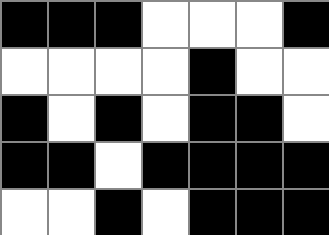[["black", "black", "black", "white", "white", "white", "black"], ["white", "white", "white", "white", "black", "white", "white"], ["black", "white", "black", "white", "black", "black", "white"], ["black", "black", "white", "black", "black", "black", "black"], ["white", "white", "black", "white", "black", "black", "black"]]